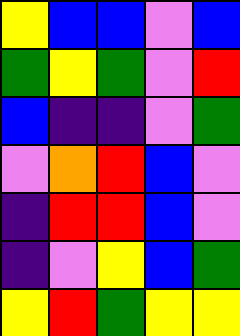[["yellow", "blue", "blue", "violet", "blue"], ["green", "yellow", "green", "violet", "red"], ["blue", "indigo", "indigo", "violet", "green"], ["violet", "orange", "red", "blue", "violet"], ["indigo", "red", "red", "blue", "violet"], ["indigo", "violet", "yellow", "blue", "green"], ["yellow", "red", "green", "yellow", "yellow"]]